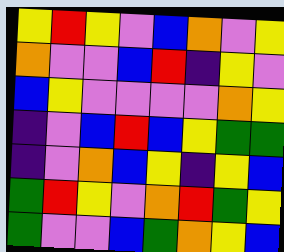[["yellow", "red", "yellow", "violet", "blue", "orange", "violet", "yellow"], ["orange", "violet", "violet", "blue", "red", "indigo", "yellow", "violet"], ["blue", "yellow", "violet", "violet", "violet", "violet", "orange", "yellow"], ["indigo", "violet", "blue", "red", "blue", "yellow", "green", "green"], ["indigo", "violet", "orange", "blue", "yellow", "indigo", "yellow", "blue"], ["green", "red", "yellow", "violet", "orange", "red", "green", "yellow"], ["green", "violet", "violet", "blue", "green", "orange", "yellow", "blue"]]